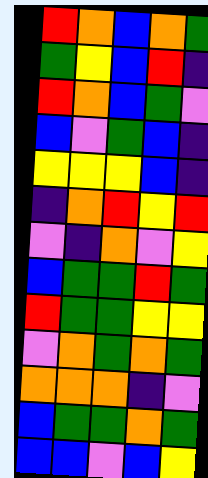[["red", "orange", "blue", "orange", "green"], ["green", "yellow", "blue", "red", "indigo"], ["red", "orange", "blue", "green", "violet"], ["blue", "violet", "green", "blue", "indigo"], ["yellow", "yellow", "yellow", "blue", "indigo"], ["indigo", "orange", "red", "yellow", "red"], ["violet", "indigo", "orange", "violet", "yellow"], ["blue", "green", "green", "red", "green"], ["red", "green", "green", "yellow", "yellow"], ["violet", "orange", "green", "orange", "green"], ["orange", "orange", "orange", "indigo", "violet"], ["blue", "green", "green", "orange", "green"], ["blue", "blue", "violet", "blue", "yellow"]]